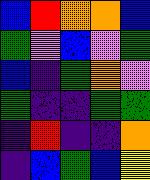[["blue", "red", "orange", "orange", "blue"], ["green", "violet", "blue", "violet", "green"], ["blue", "indigo", "green", "orange", "violet"], ["green", "indigo", "indigo", "green", "green"], ["indigo", "red", "indigo", "indigo", "orange"], ["indigo", "blue", "green", "blue", "yellow"]]